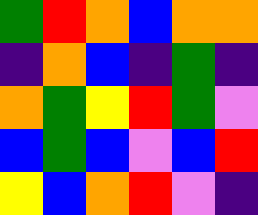[["green", "red", "orange", "blue", "orange", "orange"], ["indigo", "orange", "blue", "indigo", "green", "indigo"], ["orange", "green", "yellow", "red", "green", "violet"], ["blue", "green", "blue", "violet", "blue", "red"], ["yellow", "blue", "orange", "red", "violet", "indigo"]]